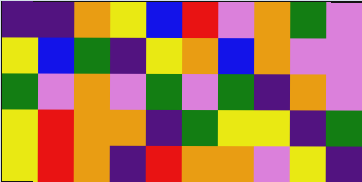[["indigo", "indigo", "orange", "yellow", "blue", "red", "violet", "orange", "green", "violet"], ["yellow", "blue", "green", "indigo", "yellow", "orange", "blue", "orange", "violet", "violet"], ["green", "violet", "orange", "violet", "green", "violet", "green", "indigo", "orange", "violet"], ["yellow", "red", "orange", "orange", "indigo", "green", "yellow", "yellow", "indigo", "green"], ["yellow", "red", "orange", "indigo", "red", "orange", "orange", "violet", "yellow", "indigo"]]